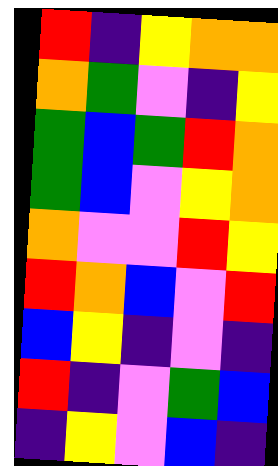[["red", "indigo", "yellow", "orange", "orange"], ["orange", "green", "violet", "indigo", "yellow"], ["green", "blue", "green", "red", "orange"], ["green", "blue", "violet", "yellow", "orange"], ["orange", "violet", "violet", "red", "yellow"], ["red", "orange", "blue", "violet", "red"], ["blue", "yellow", "indigo", "violet", "indigo"], ["red", "indigo", "violet", "green", "blue"], ["indigo", "yellow", "violet", "blue", "indigo"]]